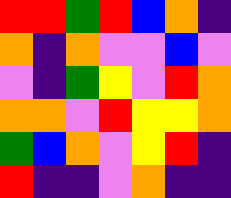[["red", "red", "green", "red", "blue", "orange", "indigo"], ["orange", "indigo", "orange", "violet", "violet", "blue", "violet"], ["violet", "indigo", "green", "yellow", "violet", "red", "orange"], ["orange", "orange", "violet", "red", "yellow", "yellow", "orange"], ["green", "blue", "orange", "violet", "yellow", "red", "indigo"], ["red", "indigo", "indigo", "violet", "orange", "indigo", "indigo"]]